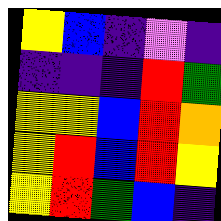[["yellow", "blue", "indigo", "violet", "indigo"], ["indigo", "indigo", "indigo", "red", "green"], ["yellow", "yellow", "blue", "red", "orange"], ["yellow", "red", "blue", "red", "yellow"], ["yellow", "red", "green", "blue", "indigo"]]